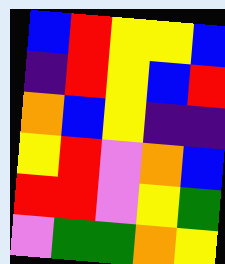[["blue", "red", "yellow", "yellow", "blue"], ["indigo", "red", "yellow", "blue", "red"], ["orange", "blue", "yellow", "indigo", "indigo"], ["yellow", "red", "violet", "orange", "blue"], ["red", "red", "violet", "yellow", "green"], ["violet", "green", "green", "orange", "yellow"]]